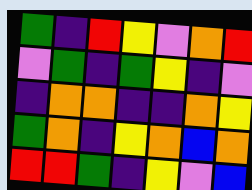[["green", "indigo", "red", "yellow", "violet", "orange", "red"], ["violet", "green", "indigo", "green", "yellow", "indigo", "violet"], ["indigo", "orange", "orange", "indigo", "indigo", "orange", "yellow"], ["green", "orange", "indigo", "yellow", "orange", "blue", "orange"], ["red", "red", "green", "indigo", "yellow", "violet", "blue"]]